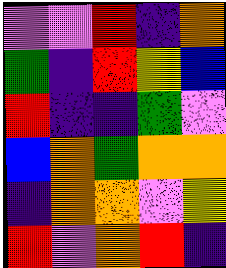[["violet", "violet", "red", "indigo", "orange"], ["green", "indigo", "red", "yellow", "blue"], ["red", "indigo", "indigo", "green", "violet"], ["blue", "orange", "green", "orange", "orange"], ["indigo", "orange", "orange", "violet", "yellow"], ["red", "violet", "orange", "red", "indigo"]]